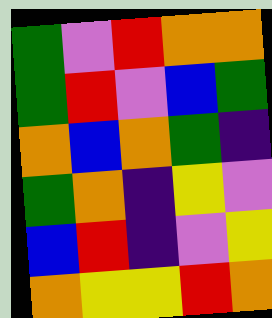[["green", "violet", "red", "orange", "orange"], ["green", "red", "violet", "blue", "green"], ["orange", "blue", "orange", "green", "indigo"], ["green", "orange", "indigo", "yellow", "violet"], ["blue", "red", "indigo", "violet", "yellow"], ["orange", "yellow", "yellow", "red", "orange"]]